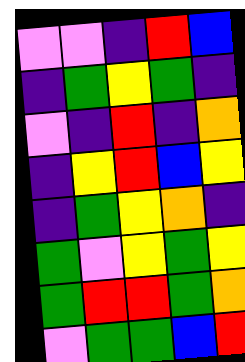[["violet", "violet", "indigo", "red", "blue"], ["indigo", "green", "yellow", "green", "indigo"], ["violet", "indigo", "red", "indigo", "orange"], ["indigo", "yellow", "red", "blue", "yellow"], ["indigo", "green", "yellow", "orange", "indigo"], ["green", "violet", "yellow", "green", "yellow"], ["green", "red", "red", "green", "orange"], ["violet", "green", "green", "blue", "red"]]